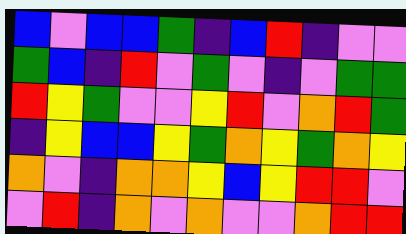[["blue", "violet", "blue", "blue", "green", "indigo", "blue", "red", "indigo", "violet", "violet"], ["green", "blue", "indigo", "red", "violet", "green", "violet", "indigo", "violet", "green", "green"], ["red", "yellow", "green", "violet", "violet", "yellow", "red", "violet", "orange", "red", "green"], ["indigo", "yellow", "blue", "blue", "yellow", "green", "orange", "yellow", "green", "orange", "yellow"], ["orange", "violet", "indigo", "orange", "orange", "yellow", "blue", "yellow", "red", "red", "violet"], ["violet", "red", "indigo", "orange", "violet", "orange", "violet", "violet", "orange", "red", "red"]]